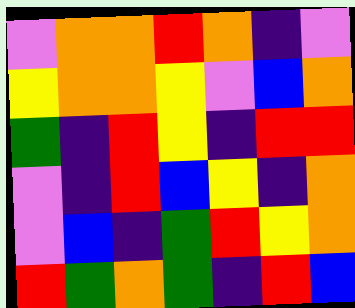[["violet", "orange", "orange", "red", "orange", "indigo", "violet"], ["yellow", "orange", "orange", "yellow", "violet", "blue", "orange"], ["green", "indigo", "red", "yellow", "indigo", "red", "red"], ["violet", "indigo", "red", "blue", "yellow", "indigo", "orange"], ["violet", "blue", "indigo", "green", "red", "yellow", "orange"], ["red", "green", "orange", "green", "indigo", "red", "blue"]]